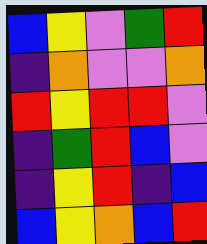[["blue", "yellow", "violet", "green", "red"], ["indigo", "orange", "violet", "violet", "orange"], ["red", "yellow", "red", "red", "violet"], ["indigo", "green", "red", "blue", "violet"], ["indigo", "yellow", "red", "indigo", "blue"], ["blue", "yellow", "orange", "blue", "red"]]